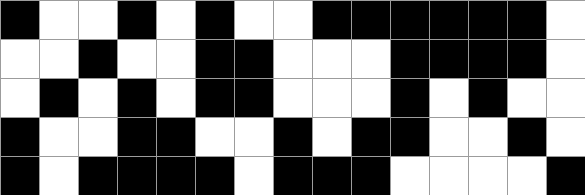[["black", "white", "white", "black", "white", "black", "white", "white", "black", "black", "black", "black", "black", "black", "white"], ["white", "white", "black", "white", "white", "black", "black", "white", "white", "white", "black", "black", "black", "black", "white"], ["white", "black", "white", "black", "white", "black", "black", "white", "white", "white", "black", "white", "black", "white", "white"], ["black", "white", "white", "black", "black", "white", "white", "black", "white", "black", "black", "white", "white", "black", "white"], ["black", "white", "black", "black", "black", "black", "white", "black", "black", "black", "white", "white", "white", "white", "black"]]